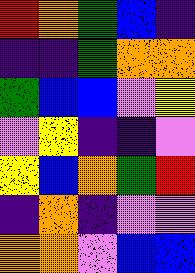[["red", "orange", "green", "blue", "indigo"], ["indigo", "indigo", "green", "orange", "orange"], ["green", "blue", "blue", "violet", "yellow"], ["violet", "yellow", "indigo", "indigo", "violet"], ["yellow", "blue", "orange", "green", "red"], ["indigo", "orange", "indigo", "violet", "violet"], ["orange", "orange", "violet", "blue", "blue"]]